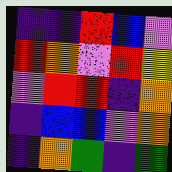[["indigo", "indigo", "red", "blue", "violet"], ["red", "orange", "violet", "red", "yellow"], ["violet", "red", "red", "indigo", "orange"], ["indigo", "blue", "blue", "violet", "orange"], ["indigo", "orange", "green", "indigo", "green"]]